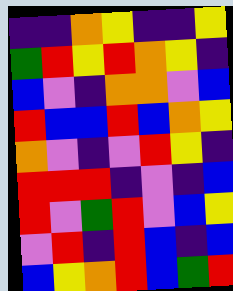[["indigo", "indigo", "orange", "yellow", "indigo", "indigo", "yellow"], ["green", "red", "yellow", "red", "orange", "yellow", "indigo"], ["blue", "violet", "indigo", "orange", "orange", "violet", "blue"], ["red", "blue", "blue", "red", "blue", "orange", "yellow"], ["orange", "violet", "indigo", "violet", "red", "yellow", "indigo"], ["red", "red", "red", "indigo", "violet", "indigo", "blue"], ["red", "violet", "green", "red", "violet", "blue", "yellow"], ["violet", "red", "indigo", "red", "blue", "indigo", "blue"], ["blue", "yellow", "orange", "red", "blue", "green", "red"]]